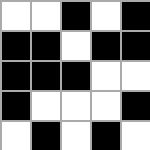[["white", "white", "black", "white", "black"], ["black", "black", "white", "black", "black"], ["black", "black", "black", "white", "white"], ["black", "white", "white", "white", "black"], ["white", "black", "white", "black", "white"]]